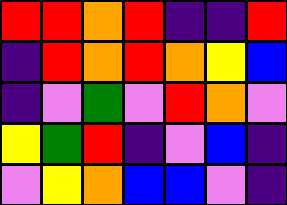[["red", "red", "orange", "red", "indigo", "indigo", "red"], ["indigo", "red", "orange", "red", "orange", "yellow", "blue"], ["indigo", "violet", "green", "violet", "red", "orange", "violet"], ["yellow", "green", "red", "indigo", "violet", "blue", "indigo"], ["violet", "yellow", "orange", "blue", "blue", "violet", "indigo"]]